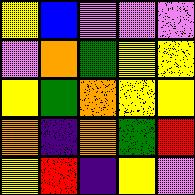[["yellow", "blue", "violet", "violet", "violet"], ["violet", "orange", "green", "yellow", "yellow"], ["yellow", "green", "orange", "yellow", "yellow"], ["orange", "indigo", "orange", "green", "red"], ["yellow", "red", "indigo", "yellow", "violet"]]